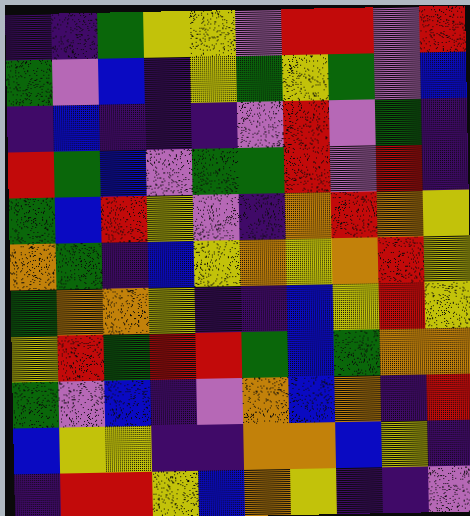[["indigo", "indigo", "green", "yellow", "yellow", "violet", "red", "red", "violet", "red"], ["green", "violet", "blue", "indigo", "yellow", "green", "yellow", "green", "violet", "blue"], ["indigo", "blue", "indigo", "indigo", "indigo", "violet", "red", "violet", "green", "indigo"], ["red", "green", "blue", "violet", "green", "green", "red", "violet", "red", "indigo"], ["green", "blue", "red", "yellow", "violet", "indigo", "orange", "red", "orange", "yellow"], ["orange", "green", "indigo", "blue", "yellow", "orange", "yellow", "orange", "red", "yellow"], ["green", "orange", "orange", "yellow", "indigo", "indigo", "blue", "yellow", "red", "yellow"], ["yellow", "red", "green", "red", "red", "green", "blue", "green", "orange", "orange"], ["green", "violet", "blue", "indigo", "violet", "orange", "blue", "orange", "indigo", "red"], ["blue", "yellow", "yellow", "indigo", "indigo", "orange", "orange", "blue", "yellow", "indigo"], ["indigo", "red", "red", "yellow", "blue", "orange", "yellow", "indigo", "indigo", "violet"]]